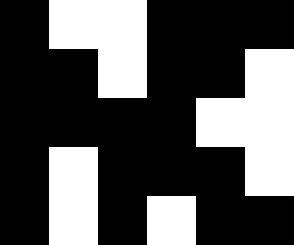[["black", "white", "white", "black", "black", "black"], ["black", "black", "white", "black", "black", "white"], ["black", "black", "black", "black", "white", "white"], ["black", "white", "black", "black", "black", "white"], ["black", "white", "black", "white", "black", "black"]]